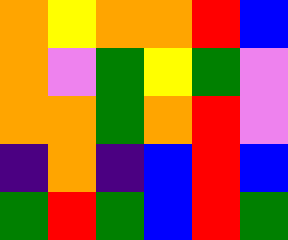[["orange", "yellow", "orange", "orange", "red", "blue"], ["orange", "violet", "green", "yellow", "green", "violet"], ["orange", "orange", "green", "orange", "red", "violet"], ["indigo", "orange", "indigo", "blue", "red", "blue"], ["green", "red", "green", "blue", "red", "green"]]